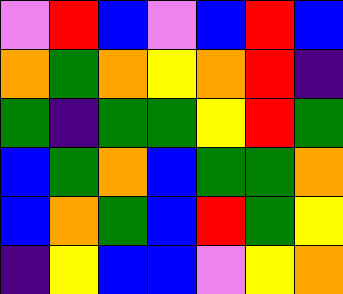[["violet", "red", "blue", "violet", "blue", "red", "blue"], ["orange", "green", "orange", "yellow", "orange", "red", "indigo"], ["green", "indigo", "green", "green", "yellow", "red", "green"], ["blue", "green", "orange", "blue", "green", "green", "orange"], ["blue", "orange", "green", "blue", "red", "green", "yellow"], ["indigo", "yellow", "blue", "blue", "violet", "yellow", "orange"]]